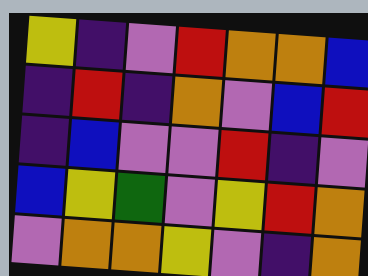[["yellow", "indigo", "violet", "red", "orange", "orange", "blue"], ["indigo", "red", "indigo", "orange", "violet", "blue", "red"], ["indigo", "blue", "violet", "violet", "red", "indigo", "violet"], ["blue", "yellow", "green", "violet", "yellow", "red", "orange"], ["violet", "orange", "orange", "yellow", "violet", "indigo", "orange"]]